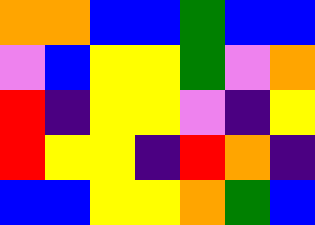[["orange", "orange", "blue", "blue", "green", "blue", "blue"], ["violet", "blue", "yellow", "yellow", "green", "violet", "orange"], ["red", "indigo", "yellow", "yellow", "violet", "indigo", "yellow"], ["red", "yellow", "yellow", "indigo", "red", "orange", "indigo"], ["blue", "blue", "yellow", "yellow", "orange", "green", "blue"]]